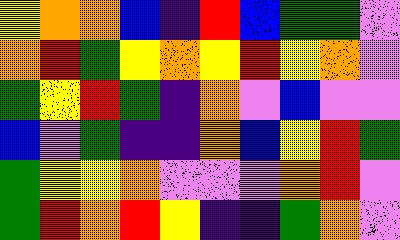[["yellow", "orange", "orange", "blue", "indigo", "red", "blue", "green", "green", "violet"], ["orange", "red", "green", "yellow", "orange", "yellow", "red", "yellow", "orange", "violet"], ["green", "yellow", "red", "green", "indigo", "orange", "violet", "blue", "violet", "violet"], ["blue", "violet", "green", "indigo", "indigo", "orange", "blue", "yellow", "red", "green"], ["green", "yellow", "yellow", "orange", "violet", "violet", "violet", "orange", "red", "violet"], ["green", "red", "orange", "red", "yellow", "indigo", "indigo", "green", "orange", "violet"]]